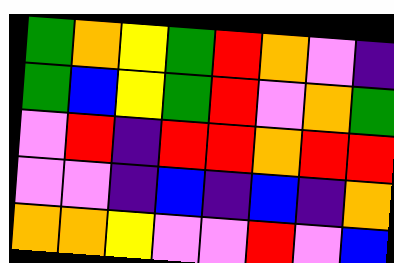[["green", "orange", "yellow", "green", "red", "orange", "violet", "indigo"], ["green", "blue", "yellow", "green", "red", "violet", "orange", "green"], ["violet", "red", "indigo", "red", "red", "orange", "red", "red"], ["violet", "violet", "indigo", "blue", "indigo", "blue", "indigo", "orange"], ["orange", "orange", "yellow", "violet", "violet", "red", "violet", "blue"]]